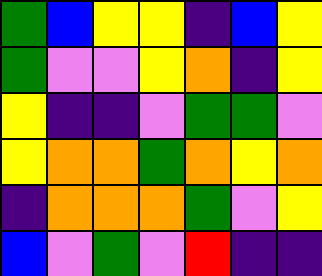[["green", "blue", "yellow", "yellow", "indigo", "blue", "yellow"], ["green", "violet", "violet", "yellow", "orange", "indigo", "yellow"], ["yellow", "indigo", "indigo", "violet", "green", "green", "violet"], ["yellow", "orange", "orange", "green", "orange", "yellow", "orange"], ["indigo", "orange", "orange", "orange", "green", "violet", "yellow"], ["blue", "violet", "green", "violet", "red", "indigo", "indigo"]]